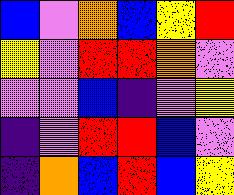[["blue", "violet", "orange", "blue", "yellow", "red"], ["yellow", "violet", "red", "red", "orange", "violet"], ["violet", "violet", "blue", "indigo", "violet", "yellow"], ["indigo", "violet", "red", "red", "blue", "violet"], ["indigo", "orange", "blue", "red", "blue", "yellow"]]